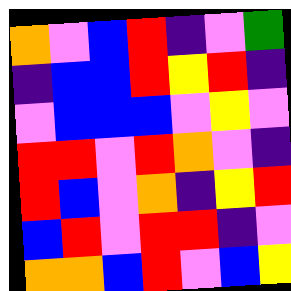[["orange", "violet", "blue", "red", "indigo", "violet", "green"], ["indigo", "blue", "blue", "red", "yellow", "red", "indigo"], ["violet", "blue", "blue", "blue", "violet", "yellow", "violet"], ["red", "red", "violet", "red", "orange", "violet", "indigo"], ["red", "blue", "violet", "orange", "indigo", "yellow", "red"], ["blue", "red", "violet", "red", "red", "indigo", "violet"], ["orange", "orange", "blue", "red", "violet", "blue", "yellow"]]